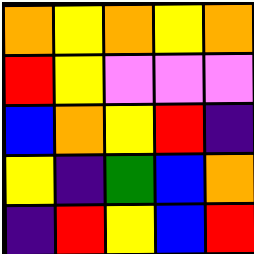[["orange", "yellow", "orange", "yellow", "orange"], ["red", "yellow", "violet", "violet", "violet"], ["blue", "orange", "yellow", "red", "indigo"], ["yellow", "indigo", "green", "blue", "orange"], ["indigo", "red", "yellow", "blue", "red"]]